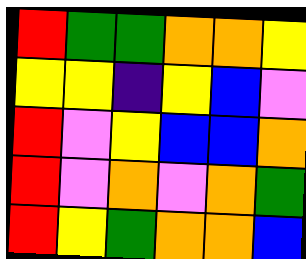[["red", "green", "green", "orange", "orange", "yellow"], ["yellow", "yellow", "indigo", "yellow", "blue", "violet"], ["red", "violet", "yellow", "blue", "blue", "orange"], ["red", "violet", "orange", "violet", "orange", "green"], ["red", "yellow", "green", "orange", "orange", "blue"]]